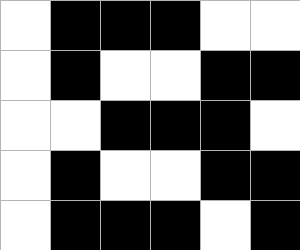[["white", "black", "black", "black", "white", "white"], ["white", "black", "white", "white", "black", "black"], ["white", "white", "black", "black", "black", "white"], ["white", "black", "white", "white", "black", "black"], ["white", "black", "black", "black", "white", "black"]]